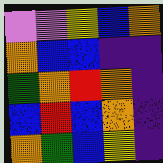[["violet", "violet", "yellow", "blue", "orange"], ["orange", "blue", "blue", "indigo", "indigo"], ["green", "orange", "red", "orange", "indigo"], ["blue", "red", "blue", "orange", "indigo"], ["orange", "green", "blue", "yellow", "indigo"]]